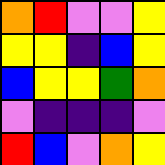[["orange", "red", "violet", "violet", "yellow"], ["yellow", "yellow", "indigo", "blue", "yellow"], ["blue", "yellow", "yellow", "green", "orange"], ["violet", "indigo", "indigo", "indigo", "violet"], ["red", "blue", "violet", "orange", "yellow"]]